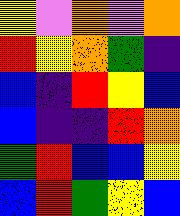[["yellow", "violet", "orange", "violet", "orange"], ["red", "yellow", "orange", "green", "indigo"], ["blue", "indigo", "red", "yellow", "blue"], ["blue", "indigo", "indigo", "red", "orange"], ["green", "red", "blue", "blue", "yellow"], ["blue", "red", "green", "yellow", "blue"]]